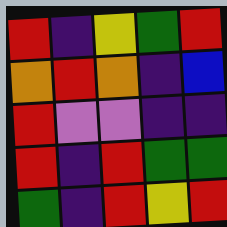[["red", "indigo", "yellow", "green", "red"], ["orange", "red", "orange", "indigo", "blue"], ["red", "violet", "violet", "indigo", "indigo"], ["red", "indigo", "red", "green", "green"], ["green", "indigo", "red", "yellow", "red"]]